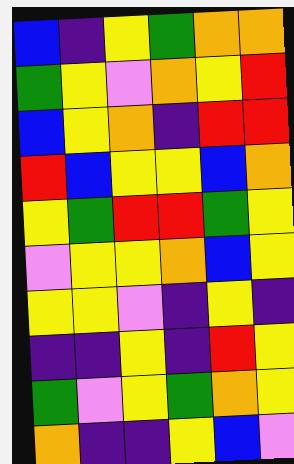[["blue", "indigo", "yellow", "green", "orange", "orange"], ["green", "yellow", "violet", "orange", "yellow", "red"], ["blue", "yellow", "orange", "indigo", "red", "red"], ["red", "blue", "yellow", "yellow", "blue", "orange"], ["yellow", "green", "red", "red", "green", "yellow"], ["violet", "yellow", "yellow", "orange", "blue", "yellow"], ["yellow", "yellow", "violet", "indigo", "yellow", "indigo"], ["indigo", "indigo", "yellow", "indigo", "red", "yellow"], ["green", "violet", "yellow", "green", "orange", "yellow"], ["orange", "indigo", "indigo", "yellow", "blue", "violet"]]